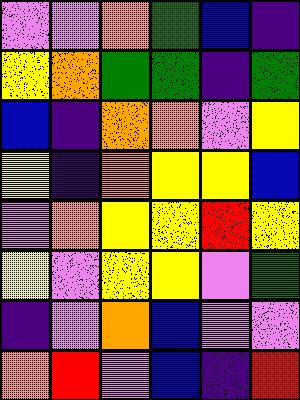[["violet", "violet", "orange", "green", "blue", "indigo"], ["yellow", "orange", "green", "green", "indigo", "green"], ["blue", "indigo", "orange", "orange", "violet", "yellow"], ["yellow", "indigo", "orange", "yellow", "yellow", "blue"], ["violet", "orange", "yellow", "yellow", "red", "yellow"], ["yellow", "violet", "yellow", "yellow", "violet", "green"], ["indigo", "violet", "orange", "blue", "violet", "violet"], ["orange", "red", "violet", "blue", "indigo", "red"]]